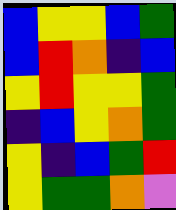[["blue", "yellow", "yellow", "blue", "green"], ["blue", "red", "orange", "indigo", "blue"], ["yellow", "red", "yellow", "yellow", "green"], ["indigo", "blue", "yellow", "orange", "green"], ["yellow", "indigo", "blue", "green", "red"], ["yellow", "green", "green", "orange", "violet"]]